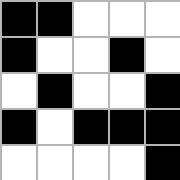[["black", "black", "white", "white", "white"], ["black", "white", "white", "black", "white"], ["white", "black", "white", "white", "black"], ["black", "white", "black", "black", "black"], ["white", "white", "white", "white", "black"]]